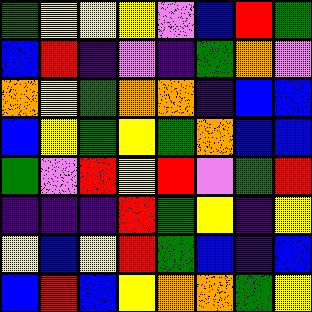[["green", "yellow", "yellow", "yellow", "violet", "blue", "red", "green"], ["blue", "red", "indigo", "violet", "indigo", "green", "orange", "violet"], ["orange", "yellow", "green", "orange", "orange", "indigo", "blue", "blue"], ["blue", "yellow", "green", "yellow", "green", "orange", "blue", "blue"], ["green", "violet", "red", "yellow", "red", "violet", "green", "red"], ["indigo", "indigo", "indigo", "red", "green", "yellow", "indigo", "yellow"], ["yellow", "blue", "yellow", "red", "green", "blue", "indigo", "blue"], ["blue", "red", "blue", "yellow", "orange", "orange", "green", "yellow"]]